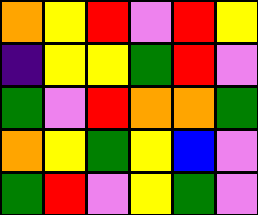[["orange", "yellow", "red", "violet", "red", "yellow"], ["indigo", "yellow", "yellow", "green", "red", "violet"], ["green", "violet", "red", "orange", "orange", "green"], ["orange", "yellow", "green", "yellow", "blue", "violet"], ["green", "red", "violet", "yellow", "green", "violet"]]